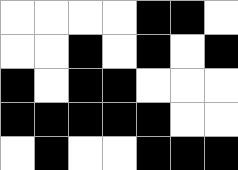[["white", "white", "white", "white", "black", "black", "white"], ["white", "white", "black", "white", "black", "white", "black"], ["black", "white", "black", "black", "white", "white", "white"], ["black", "black", "black", "black", "black", "white", "white"], ["white", "black", "white", "white", "black", "black", "black"]]